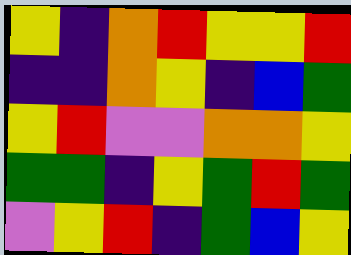[["yellow", "indigo", "orange", "red", "yellow", "yellow", "red"], ["indigo", "indigo", "orange", "yellow", "indigo", "blue", "green"], ["yellow", "red", "violet", "violet", "orange", "orange", "yellow"], ["green", "green", "indigo", "yellow", "green", "red", "green"], ["violet", "yellow", "red", "indigo", "green", "blue", "yellow"]]